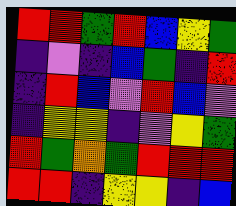[["red", "red", "green", "red", "blue", "yellow", "green"], ["indigo", "violet", "indigo", "blue", "green", "indigo", "red"], ["indigo", "red", "blue", "violet", "red", "blue", "violet"], ["indigo", "yellow", "yellow", "indigo", "violet", "yellow", "green"], ["red", "green", "orange", "green", "red", "red", "red"], ["red", "red", "indigo", "yellow", "yellow", "indigo", "blue"]]